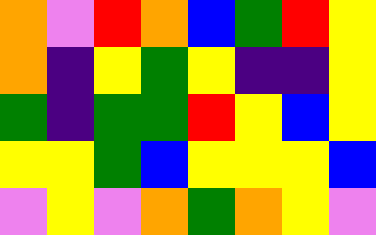[["orange", "violet", "red", "orange", "blue", "green", "red", "yellow"], ["orange", "indigo", "yellow", "green", "yellow", "indigo", "indigo", "yellow"], ["green", "indigo", "green", "green", "red", "yellow", "blue", "yellow"], ["yellow", "yellow", "green", "blue", "yellow", "yellow", "yellow", "blue"], ["violet", "yellow", "violet", "orange", "green", "orange", "yellow", "violet"]]